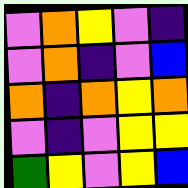[["violet", "orange", "yellow", "violet", "indigo"], ["violet", "orange", "indigo", "violet", "blue"], ["orange", "indigo", "orange", "yellow", "orange"], ["violet", "indigo", "violet", "yellow", "yellow"], ["green", "yellow", "violet", "yellow", "blue"]]